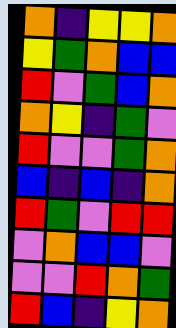[["orange", "indigo", "yellow", "yellow", "orange"], ["yellow", "green", "orange", "blue", "blue"], ["red", "violet", "green", "blue", "orange"], ["orange", "yellow", "indigo", "green", "violet"], ["red", "violet", "violet", "green", "orange"], ["blue", "indigo", "blue", "indigo", "orange"], ["red", "green", "violet", "red", "red"], ["violet", "orange", "blue", "blue", "violet"], ["violet", "violet", "red", "orange", "green"], ["red", "blue", "indigo", "yellow", "orange"]]